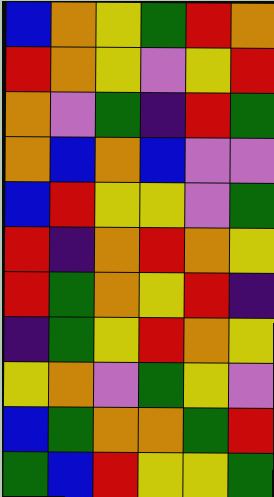[["blue", "orange", "yellow", "green", "red", "orange"], ["red", "orange", "yellow", "violet", "yellow", "red"], ["orange", "violet", "green", "indigo", "red", "green"], ["orange", "blue", "orange", "blue", "violet", "violet"], ["blue", "red", "yellow", "yellow", "violet", "green"], ["red", "indigo", "orange", "red", "orange", "yellow"], ["red", "green", "orange", "yellow", "red", "indigo"], ["indigo", "green", "yellow", "red", "orange", "yellow"], ["yellow", "orange", "violet", "green", "yellow", "violet"], ["blue", "green", "orange", "orange", "green", "red"], ["green", "blue", "red", "yellow", "yellow", "green"]]